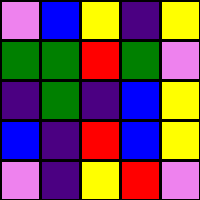[["violet", "blue", "yellow", "indigo", "yellow"], ["green", "green", "red", "green", "violet"], ["indigo", "green", "indigo", "blue", "yellow"], ["blue", "indigo", "red", "blue", "yellow"], ["violet", "indigo", "yellow", "red", "violet"]]